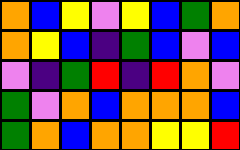[["orange", "blue", "yellow", "violet", "yellow", "blue", "green", "orange"], ["orange", "yellow", "blue", "indigo", "green", "blue", "violet", "blue"], ["violet", "indigo", "green", "red", "indigo", "red", "orange", "violet"], ["green", "violet", "orange", "blue", "orange", "orange", "orange", "blue"], ["green", "orange", "blue", "orange", "orange", "yellow", "yellow", "red"]]